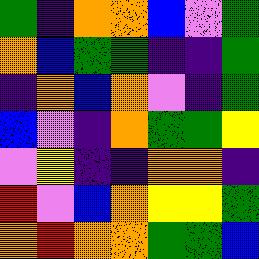[["green", "indigo", "orange", "orange", "blue", "violet", "green"], ["orange", "blue", "green", "green", "indigo", "indigo", "green"], ["indigo", "orange", "blue", "orange", "violet", "indigo", "green"], ["blue", "violet", "indigo", "orange", "green", "green", "yellow"], ["violet", "yellow", "indigo", "indigo", "orange", "orange", "indigo"], ["red", "violet", "blue", "orange", "yellow", "yellow", "green"], ["orange", "red", "orange", "orange", "green", "green", "blue"]]